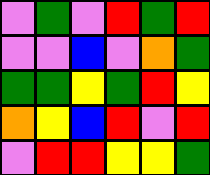[["violet", "green", "violet", "red", "green", "red"], ["violet", "violet", "blue", "violet", "orange", "green"], ["green", "green", "yellow", "green", "red", "yellow"], ["orange", "yellow", "blue", "red", "violet", "red"], ["violet", "red", "red", "yellow", "yellow", "green"]]